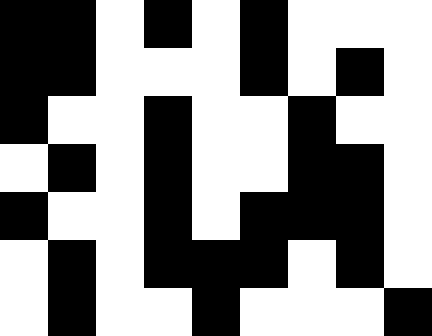[["black", "black", "white", "black", "white", "black", "white", "white", "white"], ["black", "black", "white", "white", "white", "black", "white", "black", "white"], ["black", "white", "white", "black", "white", "white", "black", "white", "white"], ["white", "black", "white", "black", "white", "white", "black", "black", "white"], ["black", "white", "white", "black", "white", "black", "black", "black", "white"], ["white", "black", "white", "black", "black", "black", "white", "black", "white"], ["white", "black", "white", "white", "black", "white", "white", "white", "black"]]